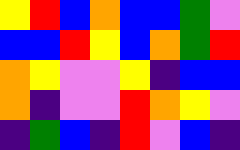[["yellow", "red", "blue", "orange", "blue", "blue", "green", "violet"], ["blue", "blue", "red", "yellow", "blue", "orange", "green", "red"], ["orange", "yellow", "violet", "violet", "yellow", "indigo", "blue", "blue"], ["orange", "indigo", "violet", "violet", "red", "orange", "yellow", "violet"], ["indigo", "green", "blue", "indigo", "red", "violet", "blue", "indigo"]]